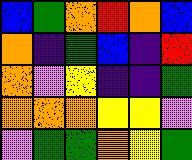[["blue", "green", "orange", "red", "orange", "blue"], ["orange", "indigo", "green", "blue", "indigo", "red"], ["orange", "violet", "yellow", "indigo", "indigo", "green"], ["orange", "orange", "orange", "yellow", "yellow", "violet"], ["violet", "green", "green", "orange", "yellow", "green"]]